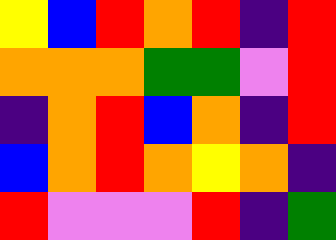[["yellow", "blue", "red", "orange", "red", "indigo", "red"], ["orange", "orange", "orange", "green", "green", "violet", "red"], ["indigo", "orange", "red", "blue", "orange", "indigo", "red"], ["blue", "orange", "red", "orange", "yellow", "orange", "indigo"], ["red", "violet", "violet", "violet", "red", "indigo", "green"]]